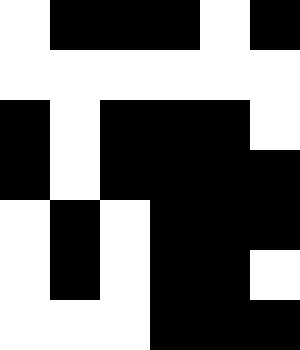[["white", "black", "black", "black", "white", "black"], ["white", "white", "white", "white", "white", "white"], ["black", "white", "black", "black", "black", "white"], ["black", "white", "black", "black", "black", "black"], ["white", "black", "white", "black", "black", "black"], ["white", "black", "white", "black", "black", "white"], ["white", "white", "white", "black", "black", "black"]]